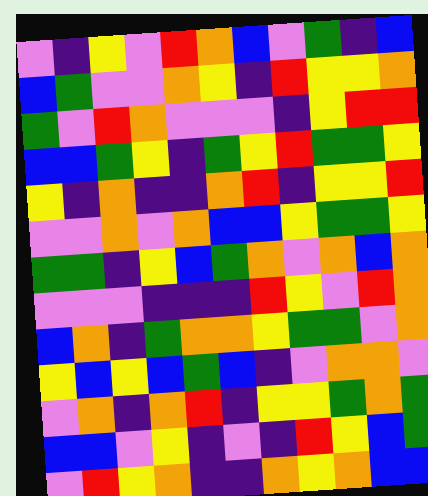[["violet", "indigo", "yellow", "violet", "red", "orange", "blue", "violet", "green", "indigo", "blue"], ["blue", "green", "violet", "violet", "orange", "yellow", "indigo", "red", "yellow", "yellow", "orange"], ["green", "violet", "red", "orange", "violet", "violet", "violet", "indigo", "yellow", "red", "red"], ["blue", "blue", "green", "yellow", "indigo", "green", "yellow", "red", "green", "green", "yellow"], ["yellow", "indigo", "orange", "indigo", "indigo", "orange", "red", "indigo", "yellow", "yellow", "red"], ["violet", "violet", "orange", "violet", "orange", "blue", "blue", "yellow", "green", "green", "yellow"], ["green", "green", "indigo", "yellow", "blue", "green", "orange", "violet", "orange", "blue", "orange"], ["violet", "violet", "violet", "indigo", "indigo", "indigo", "red", "yellow", "violet", "red", "orange"], ["blue", "orange", "indigo", "green", "orange", "orange", "yellow", "green", "green", "violet", "orange"], ["yellow", "blue", "yellow", "blue", "green", "blue", "indigo", "violet", "orange", "orange", "violet"], ["violet", "orange", "indigo", "orange", "red", "indigo", "yellow", "yellow", "green", "orange", "green"], ["blue", "blue", "violet", "yellow", "indigo", "violet", "indigo", "red", "yellow", "blue", "green"], ["violet", "red", "yellow", "orange", "indigo", "indigo", "orange", "yellow", "orange", "blue", "blue"]]